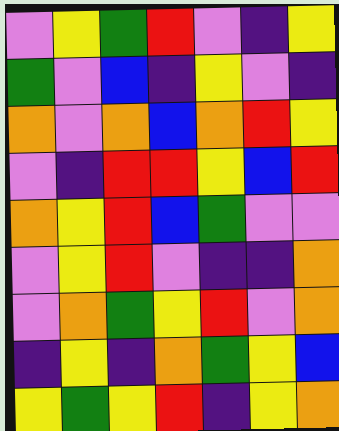[["violet", "yellow", "green", "red", "violet", "indigo", "yellow"], ["green", "violet", "blue", "indigo", "yellow", "violet", "indigo"], ["orange", "violet", "orange", "blue", "orange", "red", "yellow"], ["violet", "indigo", "red", "red", "yellow", "blue", "red"], ["orange", "yellow", "red", "blue", "green", "violet", "violet"], ["violet", "yellow", "red", "violet", "indigo", "indigo", "orange"], ["violet", "orange", "green", "yellow", "red", "violet", "orange"], ["indigo", "yellow", "indigo", "orange", "green", "yellow", "blue"], ["yellow", "green", "yellow", "red", "indigo", "yellow", "orange"]]